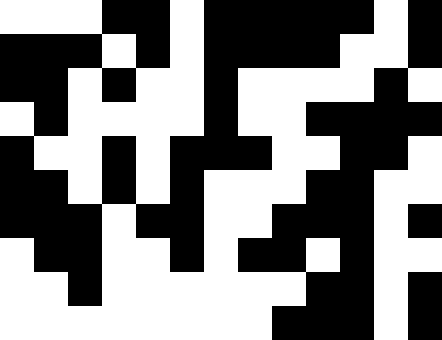[["white", "white", "white", "black", "black", "white", "black", "black", "black", "black", "black", "white", "black"], ["black", "black", "black", "white", "black", "white", "black", "black", "black", "black", "white", "white", "black"], ["black", "black", "white", "black", "white", "white", "black", "white", "white", "white", "white", "black", "white"], ["white", "black", "white", "white", "white", "white", "black", "white", "white", "black", "black", "black", "black"], ["black", "white", "white", "black", "white", "black", "black", "black", "white", "white", "black", "black", "white"], ["black", "black", "white", "black", "white", "black", "white", "white", "white", "black", "black", "white", "white"], ["black", "black", "black", "white", "black", "black", "white", "white", "black", "black", "black", "white", "black"], ["white", "black", "black", "white", "white", "black", "white", "black", "black", "white", "black", "white", "white"], ["white", "white", "black", "white", "white", "white", "white", "white", "white", "black", "black", "white", "black"], ["white", "white", "white", "white", "white", "white", "white", "white", "black", "black", "black", "white", "black"]]